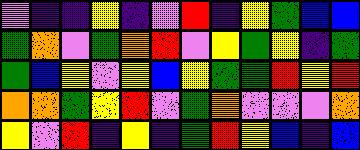[["violet", "indigo", "indigo", "yellow", "indigo", "violet", "red", "indigo", "yellow", "green", "blue", "blue"], ["green", "orange", "violet", "green", "orange", "red", "violet", "yellow", "green", "yellow", "indigo", "green"], ["green", "blue", "yellow", "violet", "yellow", "blue", "yellow", "green", "green", "red", "yellow", "red"], ["orange", "orange", "green", "yellow", "red", "violet", "green", "orange", "violet", "violet", "violet", "orange"], ["yellow", "violet", "red", "indigo", "yellow", "indigo", "green", "red", "yellow", "blue", "indigo", "blue"]]